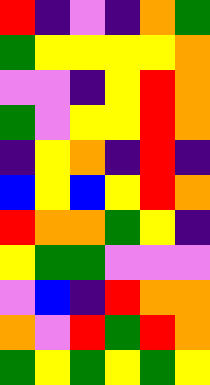[["red", "indigo", "violet", "indigo", "orange", "green"], ["green", "yellow", "yellow", "yellow", "yellow", "orange"], ["violet", "violet", "indigo", "yellow", "red", "orange"], ["green", "violet", "yellow", "yellow", "red", "orange"], ["indigo", "yellow", "orange", "indigo", "red", "indigo"], ["blue", "yellow", "blue", "yellow", "red", "orange"], ["red", "orange", "orange", "green", "yellow", "indigo"], ["yellow", "green", "green", "violet", "violet", "violet"], ["violet", "blue", "indigo", "red", "orange", "orange"], ["orange", "violet", "red", "green", "red", "orange"], ["green", "yellow", "green", "yellow", "green", "yellow"]]